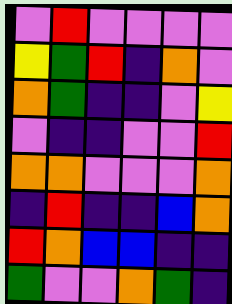[["violet", "red", "violet", "violet", "violet", "violet"], ["yellow", "green", "red", "indigo", "orange", "violet"], ["orange", "green", "indigo", "indigo", "violet", "yellow"], ["violet", "indigo", "indigo", "violet", "violet", "red"], ["orange", "orange", "violet", "violet", "violet", "orange"], ["indigo", "red", "indigo", "indigo", "blue", "orange"], ["red", "orange", "blue", "blue", "indigo", "indigo"], ["green", "violet", "violet", "orange", "green", "indigo"]]